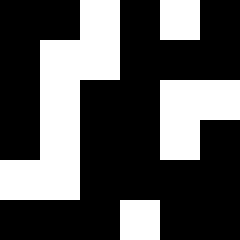[["black", "black", "white", "black", "white", "black"], ["black", "white", "white", "black", "black", "black"], ["black", "white", "black", "black", "white", "white"], ["black", "white", "black", "black", "white", "black"], ["white", "white", "black", "black", "black", "black"], ["black", "black", "black", "white", "black", "black"]]